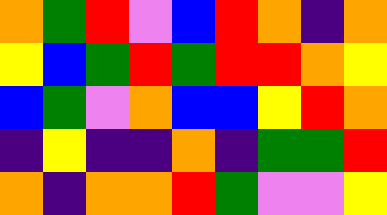[["orange", "green", "red", "violet", "blue", "red", "orange", "indigo", "orange"], ["yellow", "blue", "green", "red", "green", "red", "red", "orange", "yellow"], ["blue", "green", "violet", "orange", "blue", "blue", "yellow", "red", "orange"], ["indigo", "yellow", "indigo", "indigo", "orange", "indigo", "green", "green", "red"], ["orange", "indigo", "orange", "orange", "red", "green", "violet", "violet", "yellow"]]